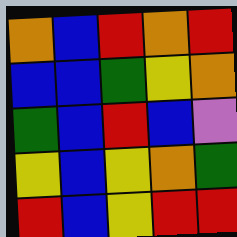[["orange", "blue", "red", "orange", "red"], ["blue", "blue", "green", "yellow", "orange"], ["green", "blue", "red", "blue", "violet"], ["yellow", "blue", "yellow", "orange", "green"], ["red", "blue", "yellow", "red", "red"]]